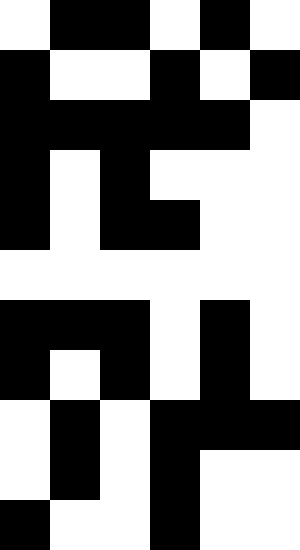[["white", "black", "black", "white", "black", "white"], ["black", "white", "white", "black", "white", "black"], ["black", "black", "black", "black", "black", "white"], ["black", "white", "black", "white", "white", "white"], ["black", "white", "black", "black", "white", "white"], ["white", "white", "white", "white", "white", "white"], ["black", "black", "black", "white", "black", "white"], ["black", "white", "black", "white", "black", "white"], ["white", "black", "white", "black", "black", "black"], ["white", "black", "white", "black", "white", "white"], ["black", "white", "white", "black", "white", "white"]]